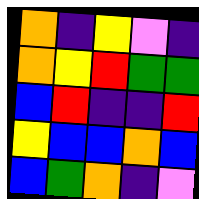[["orange", "indigo", "yellow", "violet", "indigo"], ["orange", "yellow", "red", "green", "green"], ["blue", "red", "indigo", "indigo", "red"], ["yellow", "blue", "blue", "orange", "blue"], ["blue", "green", "orange", "indigo", "violet"]]